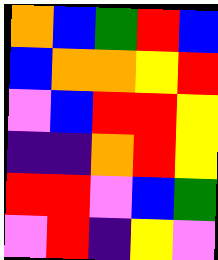[["orange", "blue", "green", "red", "blue"], ["blue", "orange", "orange", "yellow", "red"], ["violet", "blue", "red", "red", "yellow"], ["indigo", "indigo", "orange", "red", "yellow"], ["red", "red", "violet", "blue", "green"], ["violet", "red", "indigo", "yellow", "violet"]]